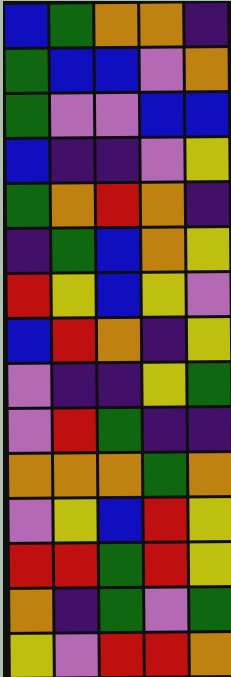[["blue", "green", "orange", "orange", "indigo"], ["green", "blue", "blue", "violet", "orange"], ["green", "violet", "violet", "blue", "blue"], ["blue", "indigo", "indigo", "violet", "yellow"], ["green", "orange", "red", "orange", "indigo"], ["indigo", "green", "blue", "orange", "yellow"], ["red", "yellow", "blue", "yellow", "violet"], ["blue", "red", "orange", "indigo", "yellow"], ["violet", "indigo", "indigo", "yellow", "green"], ["violet", "red", "green", "indigo", "indigo"], ["orange", "orange", "orange", "green", "orange"], ["violet", "yellow", "blue", "red", "yellow"], ["red", "red", "green", "red", "yellow"], ["orange", "indigo", "green", "violet", "green"], ["yellow", "violet", "red", "red", "orange"]]